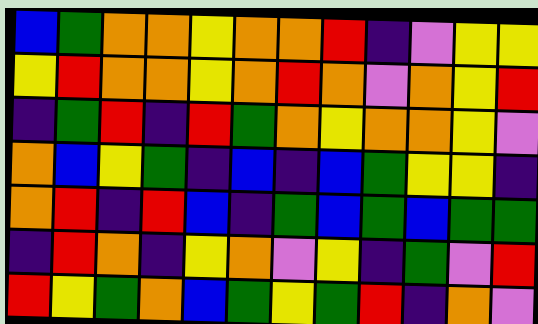[["blue", "green", "orange", "orange", "yellow", "orange", "orange", "red", "indigo", "violet", "yellow", "yellow"], ["yellow", "red", "orange", "orange", "yellow", "orange", "red", "orange", "violet", "orange", "yellow", "red"], ["indigo", "green", "red", "indigo", "red", "green", "orange", "yellow", "orange", "orange", "yellow", "violet"], ["orange", "blue", "yellow", "green", "indigo", "blue", "indigo", "blue", "green", "yellow", "yellow", "indigo"], ["orange", "red", "indigo", "red", "blue", "indigo", "green", "blue", "green", "blue", "green", "green"], ["indigo", "red", "orange", "indigo", "yellow", "orange", "violet", "yellow", "indigo", "green", "violet", "red"], ["red", "yellow", "green", "orange", "blue", "green", "yellow", "green", "red", "indigo", "orange", "violet"]]